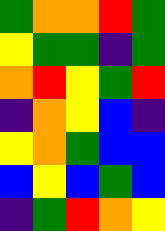[["green", "orange", "orange", "red", "green"], ["yellow", "green", "green", "indigo", "green"], ["orange", "red", "yellow", "green", "red"], ["indigo", "orange", "yellow", "blue", "indigo"], ["yellow", "orange", "green", "blue", "blue"], ["blue", "yellow", "blue", "green", "blue"], ["indigo", "green", "red", "orange", "yellow"]]